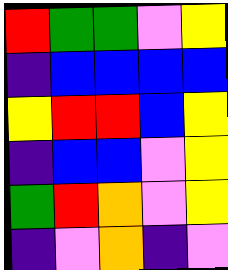[["red", "green", "green", "violet", "yellow"], ["indigo", "blue", "blue", "blue", "blue"], ["yellow", "red", "red", "blue", "yellow"], ["indigo", "blue", "blue", "violet", "yellow"], ["green", "red", "orange", "violet", "yellow"], ["indigo", "violet", "orange", "indigo", "violet"]]